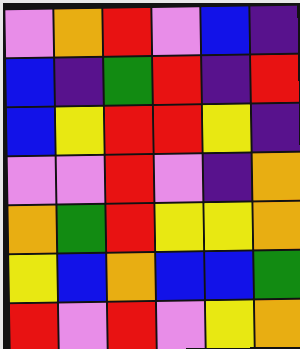[["violet", "orange", "red", "violet", "blue", "indigo"], ["blue", "indigo", "green", "red", "indigo", "red"], ["blue", "yellow", "red", "red", "yellow", "indigo"], ["violet", "violet", "red", "violet", "indigo", "orange"], ["orange", "green", "red", "yellow", "yellow", "orange"], ["yellow", "blue", "orange", "blue", "blue", "green"], ["red", "violet", "red", "violet", "yellow", "orange"]]